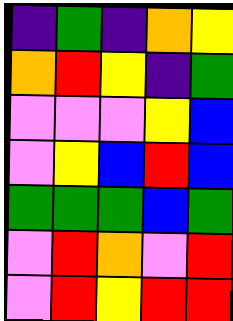[["indigo", "green", "indigo", "orange", "yellow"], ["orange", "red", "yellow", "indigo", "green"], ["violet", "violet", "violet", "yellow", "blue"], ["violet", "yellow", "blue", "red", "blue"], ["green", "green", "green", "blue", "green"], ["violet", "red", "orange", "violet", "red"], ["violet", "red", "yellow", "red", "red"]]